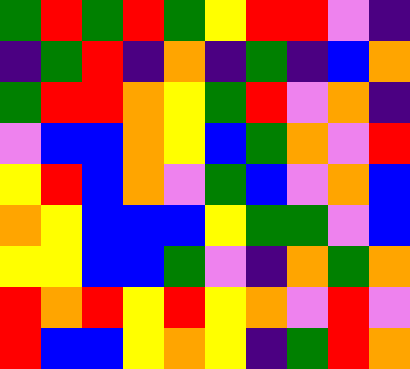[["green", "red", "green", "red", "green", "yellow", "red", "red", "violet", "indigo"], ["indigo", "green", "red", "indigo", "orange", "indigo", "green", "indigo", "blue", "orange"], ["green", "red", "red", "orange", "yellow", "green", "red", "violet", "orange", "indigo"], ["violet", "blue", "blue", "orange", "yellow", "blue", "green", "orange", "violet", "red"], ["yellow", "red", "blue", "orange", "violet", "green", "blue", "violet", "orange", "blue"], ["orange", "yellow", "blue", "blue", "blue", "yellow", "green", "green", "violet", "blue"], ["yellow", "yellow", "blue", "blue", "green", "violet", "indigo", "orange", "green", "orange"], ["red", "orange", "red", "yellow", "red", "yellow", "orange", "violet", "red", "violet"], ["red", "blue", "blue", "yellow", "orange", "yellow", "indigo", "green", "red", "orange"]]